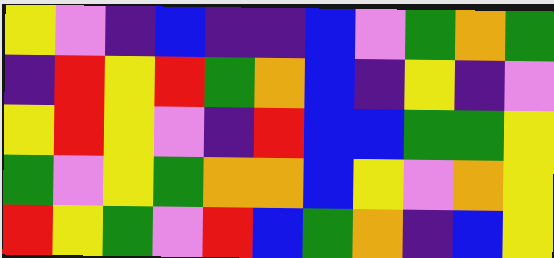[["yellow", "violet", "indigo", "blue", "indigo", "indigo", "blue", "violet", "green", "orange", "green"], ["indigo", "red", "yellow", "red", "green", "orange", "blue", "indigo", "yellow", "indigo", "violet"], ["yellow", "red", "yellow", "violet", "indigo", "red", "blue", "blue", "green", "green", "yellow"], ["green", "violet", "yellow", "green", "orange", "orange", "blue", "yellow", "violet", "orange", "yellow"], ["red", "yellow", "green", "violet", "red", "blue", "green", "orange", "indigo", "blue", "yellow"]]